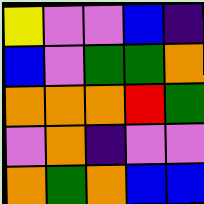[["yellow", "violet", "violet", "blue", "indigo"], ["blue", "violet", "green", "green", "orange"], ["orange", "orange", "orange", "red", "green"], ["violet", "orange", "indigo", "violet", "violet"], ["orange", "green", "orange", "blue", "blue"]]